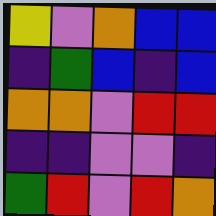[["yellow", "violet", "orange", "blue", "blue"], ["indigo", "green", "blue", "indigo", "blue"], ["orange", "orange", "violet", "red", "red"], ["indigo", "indigo", "violet", "violet", "indigo"], ["green", "red", "violet", "red", "orange"]]